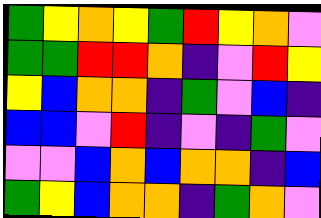[["green", "yellow", "orange", "yellow", "green", "red", "yellow", "orange", "violet"], ["green", "green", "red", "red", "orange", "indigo", "violet", "red", "yellow"], ["yellow", "blue", "orange", "orange", "indigo", "green", "violet", "blue", "indigo"], ["blue", "blue", "violet", "red", "indigo", "violet", "indigo", "green", "violet"], ["violet", "violet", "blue", "orange", "blue", "orange", "orange", "indigo", "blue"], ["green", "yellow", "blue", "orange", "orange", "indigo", "green", "orange", "violet"]]